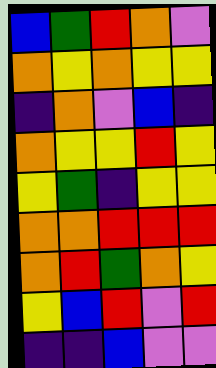[["blue", "green", "red", "orange", "violet"], ["orange", "yellow", "orange", "yellow", "yellow"], ["indigo", "orange", "violet", "blue", "indigo"], ["orange", "yellow", "yellow", "red", "yellow"], ["yellow", "green", "indigo", "yellow", "yellow"], ["orange", "orange", "red", "red", "red"], ["orange", "red", "green", "orange", "yellow"], ["yellow", "blue", "red", "violet", "red"], ["indigo", "indigo", "blue", "violet", "violet"]]